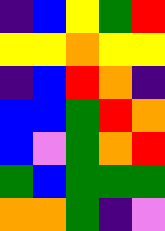[["indigo", "blue", "yellow", "green", "red"], ["yellow", "yellow", "orange", "yellow", "yellow"], ["indigo", "blue", "red", "orange", "indigo"], ["blue", "blue", "green", "red", "orange"], ["blue", "violet", "green", "orange", "red"], ["green", "blue", "green", "green", "green"], ["orange", "orange", "green", "indigo", "violet"]]